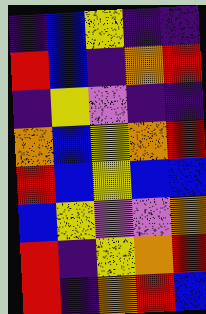[["indigo", "blue", "yellow", "indigo", "indigo"], ["red", "blue", "indigo", "orange", "red"], ["indigo", "yellow", "violet", "indigo", "indigo"], ["orange", "blue", "yellow", "orange", "red"], ["red", "blue", "yellow", "blue", "blue"], ["blue", "yellow", "violet", "violet", "orange"], ["red", "indigo", "yellow", "orange", "red"], ["red", "indigo", "orange", "red", "blue"]]